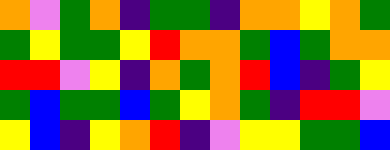[["orange", "violet", "green", "orange", "indigo", "green", "green", "indigo", "orange", "orange", "yellow", "orange", "green"], ["green", "yellow", "green", "green", "yellow", "red", "orange", "orange", "green", "blue", "green", "orange", "orange"], ["red", "red", "violet", "yellow", "indigo", "orange", "green", "orange", "red", "blue", "indigo", "green", "yellow"], ["green", "blue", "green", "green", "blue", "green", "yellow", "orange", "green", "indigo", "red", "red", "violet"], ["yellow", "blue", "indigo", "yellow", "orange", "red", "indigo", "violet", "yellow", "yellow", "green", "green", "blue"]]